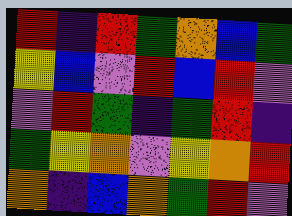[["red", "indigo", "red", "green", "orange", "blue", "green"], ["yellow", "blue", "violet", "red", "blue", "red", "violet"], ["violet", "red", "green", "indigo", "green", "red", "indigo"], ["green", "yellow", "orange", "violet", "yellow", "orange", "red"], ["orange", "indigo", "blue", "orange", "green", "red", "violet"]]